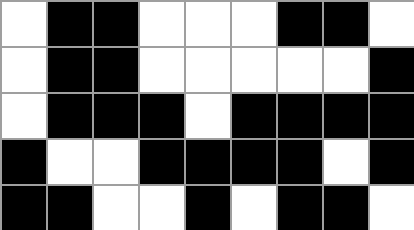[["white", "black", "black", "white", "white", "white", "black", "black", "white"], ["white", "black", "black", "white", "white", "white", "white", "white", "black"], ["white", "black", "black", "black", "white", "black", "black", "black", "black"], ["black", "white", "white", "black", "black", "black", "black", "white", "black"], ["black", "black", "white", "white", "black", "white", "black", "black", "white"]]